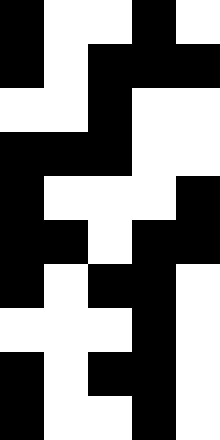[["black", "white", "white", "black", "white"], ["black", "white", "black", "black", "black"], ["white", "white", "black", "white", "white"], ["black", "black", "black", "white", "white"], ["black", "white", "white", "white", "black"], ["black", "black", "white", "black", "black"], ["black", "white", "black", "black", "white"], ["white", "white", "white", "black", "white"], ["black", "white", "black", "black", "white"], ["black", "white", "white", "black", "white"]]